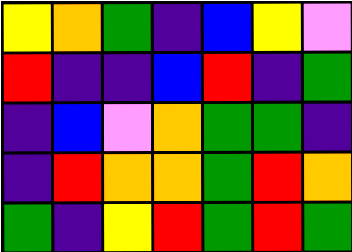[["yellow", "orange", "green", "indigo", "blue", "yellow", "violet"], ["red", "indigo", "indigo", "blue", "red", "indigo", "green"], ["indigo", "blue", "violet", "orange", "green", "green", "indigo"], ["indigo", "red", "orange", "orange", "green", "red", "orange"], ["green", "indigo", "yellow", "red", "green", "red", "green"]]